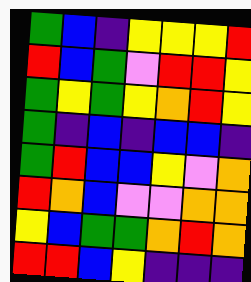[["green", "blue", "indigo", "yellow", "yellow", "yellow", "red"], ["red", "blue", "green", "violet", "red", "red", "yellow"], ["green", "yellow", "green", "yellow", "orange", "red", "yellow"], ["green", "indigo", "blue", "indigo", "blue", "blue", "indigo"], ["green", "red", "blue", "blue", "yellow", "violet", "orange"], ["red", "orange", "blue", "violet", "violet", "orange", "orange"], ["yellow", "blue", "green", "green", "orange", "red", "orange"], ["red", "red", "blue", "yellow", "indigo", "indigo", "indigo"]]